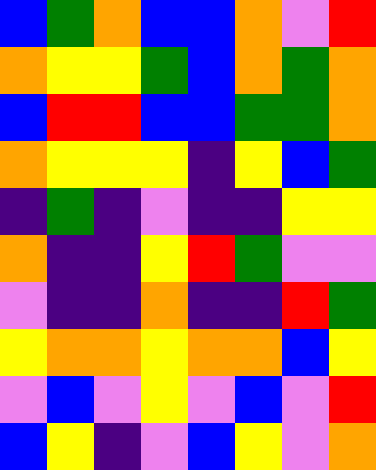[["blue", "green", "orange", "blue", "blue", "orange", "violet", "red"], ["orange", "yellow", "yellow", "green", "blue", "orange", "green", "orange"], ["blue", "red", "red", "blue", "blue", "green", "green", "orange"], ["orange", "yellow", "yellow", "yellow", "indigo", "yellow", "blue", "green"], ["indigo", "green", "indigo", "violet", "indigo", "indigo", "yellow", "yellow"], ["orange", "indigo", "indigo", "yellow", "red", "green", "violet", "violet"], ["violet", "indigo", "indigo", "orange", "indigo", "indigo", "red", "green"], ["yellow", "orange", "orange", "yellow", "orange", "orange", "blue", "yellow"], ["violet", "blue", "violet", "yellow", "violet", "blue", "violet", "red"], ["blue", "yellow", "indigo", "violet", "blue", "yellow", "violet", "orange"]]